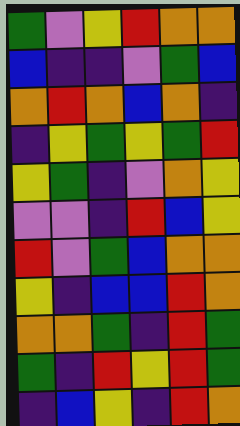[["green", "violet", "yellow", "red", "orange", "orange"], ["blue", "indigo", "indigo", "violet", "green", "blue"], ["orange", "red", "orange", "blue", "orange", "indigo"], ["indigo", "yellow", "green", "yellow", "green", "red"], ["yellow", "green", "indigo", "violet", "orange", "yellow"], ["violet", "violet", "indigo", "red", "blue", "yellow"], ["red", "violet", "green", "blue", "orange", "orange"], ["yellow", "indigo", "blue", "blue", "red", "orange"], ["orange", "orange", "green", "indigo", "red", "green"], ["green", "indigo", "red", "yellow", "red", "green"], ["indigo", "blue", "yellow", "indigo", "red", "orange"]]